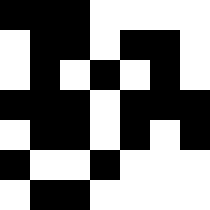[["black", "black", "black", "white", "white", "white", "white"], ["white", "black", "black", "white", "black", "black", "white"], ["white", "black", "white", "black", "white", "black", "white"], ["black", "black", "black", "white", "black", "black", "black"], ["white", "black", "black", "white", "black", "white", "black"], ["black", "white", "white", "black", "white", "white", "white"], ["white", "black", "black", "white", "white", "white", "white"]]